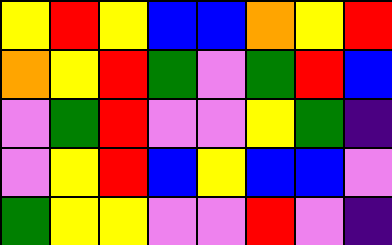[["yellow", "red", "yellow", "blue", "blue", "orange", "yellow", "red"], ["orange", "yellow", "red", "green", "violet", "green", "red", "blue"], ["violet", "green", "red", "violet", "violet", "yellow", "green", "indigo"], ["violet", "yellow", "red", "blue", "yellow", "blue", "blue", "violet"], ["green", "yellow", "yellow", "violet", "violet", "red", "violet", "indigo"]]